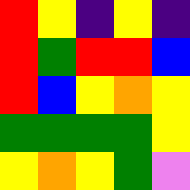[["red", "yellow", "indigo", "yellow", "indigo"], ["red", "green", "red", "red", "blue"], ["red", "blue", "yellow", "orange", "yellow"], ["green", "green", "green", "green", "yellow"], ["yellow", "orange", "yellow", "green", "violet"]]